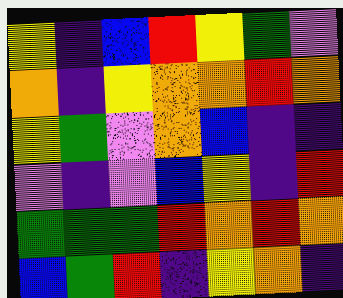[["yellow", "indigo", "blue", "red", "yellow", "green", "violet"], ["orange", "indigo", "yellow", "orange", "orange", "red", "orange"], ["yellow", "green", "violet", "orange", "blue", "indigo", "indigo"], ["violet", "indigo", "violet", "blue", "yellow", "indigo", "red"], ["green", "green", "green", "red", "orange", "red", "orange"], ["blue", "green", "red", "indigo", "yellow", "orange", "indigo"]]